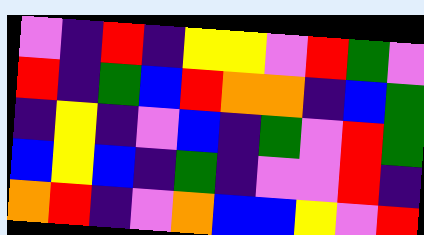[["violet", "indigo", "red", "indigo", "yellow", "yellow", "violet", "red", "green", "violet"], ["red", "indigo", "green", "blue", "red", "orange", "orange", "indigo", "blue", "green"], ["indigo", "yellow", "indigo", "violet", "blue", "indigo", "green", "violet", "red", "green"], ["blue", "yellow", "blue", "indigo", "green", "indigo", "violet", "violet", "red", "indigo"], ["orange", "red", "indigo", "violet", "orange", "blue", "blue", "yellow", "violet", "red"]]